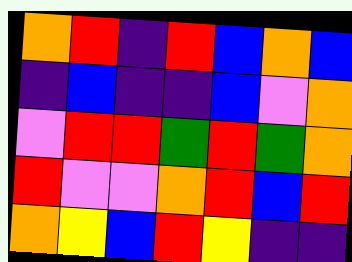[["orange", "red", "indigo", "red", "blue", "orange", "blue"], ["indigo", "blue", "indigo", "indigo", "blue", "violet", "orange"], ["violet", "red", "red", "green", "red", "green", "orange"], ["red", "violet", "violet", "orange", "red", "blue", "red"], ["orange", "yellow", "blue", "red", "yellow", "indigo", "indigo"]]